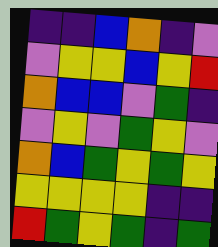[["indigo", "indigo", "blue", "orange", "indigo", "violet"], ["violet", "yellow", "yellow", "blue", "yellow", "red"], ["orange", "blue", "blue", "violet", "green", "indigo"], ["violet", "yellow", "violet", "green", "yellow", "violet"], ["orange", "blue", "green", "yellow", "green", "yellow"], ["yellow", "yellow", "yellow", "yellow", "indigo", "indigo"], ["red", "green", "yellow", "green", "indigo", "green"]]